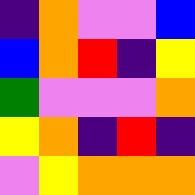[["indigo", "orange", "violet", "violet", "blue"], ["blue", "orange", "red", "indigo", "yellow"], ["green", "violet", "violet", "violet", "orange"], ["yellow", "orange", "indigo", "red", "indigo"], ["violet", "yellow", "orange", "orange", "orange"]]